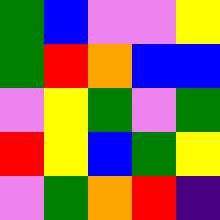[["green", "blue", "violet", "violet", "yellow"], ["green", "red", "orange", "blue", "blue"], ["violet", "yellow", "green", "violet", "green"], ["red", "yellow", "blue", "green", "yellow"], ["violet", "green", "orange", "red", "indigo"]]